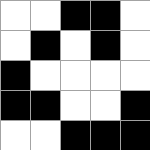[["white", "white", "black", "black", "white"], ["white", "black", "white", "black", "white"], ["black", "white", "white", "white", "white"], ["black", "black", "white", "white", "black"], ["white", "white", "black", "black", "black"]]